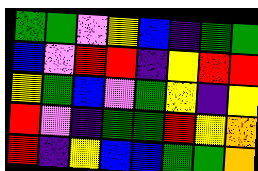[["green", "green", "violet", "yellow", "blue", "indigo", "green", "green"], ["blue", "violet", "red", "red", "indigo", "yellow", "red", "red"], ["yellow", "green", "blue", "violet", "green", "yellow", "indigo", "yellow"], ["red", "violet", "indigo", "green", "green", "red", "yellow", "orange"], ["red", "indigo", "yellow", "blue", "blue", "green", "green", "orange"]]